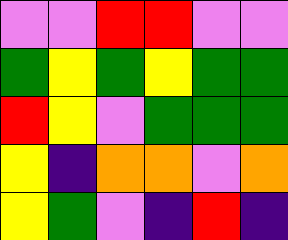[["violet", "violet", "red", "red", "violet", "violet"], ["green", "yellow", "green", "yellow", "green", "green"], ["red", "yellow", "violet", "green", "green", "green"], ["yellow", "indigo", "orange", "orange", "violet", "orange"], ["yellow", "green", "violet", "indigo", "red", "indigo"]]